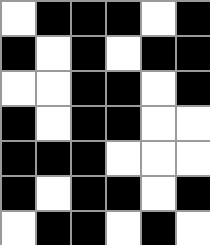[["white", "black", "black", "black", "white", "black"], ["black", "white", "black", "white", "black", "black"], ["white", "white", "black", "black", "white", "black"], ["black", "white", "black", "black", "white", "white"], ["black", "black", "black", "white", "white", "white"], ["black", "white", "black", "black", "white", "black"], ["white", "black", "black", "white", "black", "white"]]